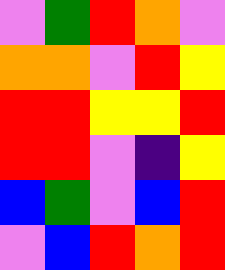[["violet", "green", "red", "orange", "violet"], ["orange", "orange", "violet", "red", "yellow"], ["red", "red", "yellow", "yellow", "red"], ["red", "red", "violet", "indigo", "yellow"], ["blue", "green", "violet", "blue", "red"], ["violet", "blue", "red", "orange", "red"]]